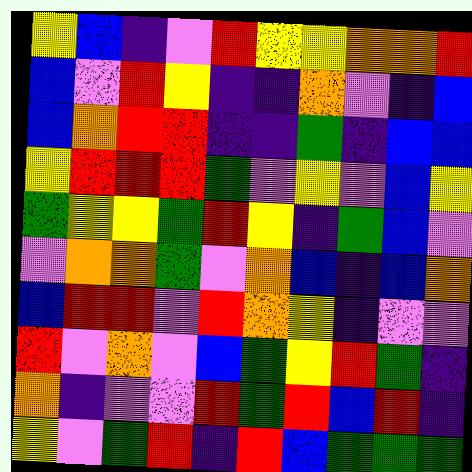[["yellow", "blue", "indigo", "violet", "red", "yellow", "yellow", "orange", "orange", "red"], ["blue", "violet", "red", "yellow", "indigo", "indigo", "orange", "violet", "indigo", "blue"], ["blue", "orange", "red", "red", "indigo", "indigo", "green", "indigo", "blue", "blue"], ["yellow", "red", "red", "red", "green", "violet", "yellow", "violet", "blue", "yellow"], ["green", "yellow", "yellow", "green", "red", "yellow", "indigo", "green", "blue", "violet"], ["violet", "orange", "orange", "green", "violet", "orange", "blue", "indigo", "blue", "orange"], ["blue", "red", "red", "violet", "red", "orange", "yellow", "indigo", "violet", "violet"], ["red", "violet", "orange", "violet", "blue", "green", "yellow", "red", "green", "indigo"], ["orange", "indigo", "violet", "violet", "red", "green", "red", "blue", "red", "indigo"], ["yellow", "violet", "green", "red", "indigo", "red", "blue", "green", "green", "green"]]